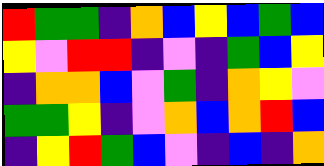[["red", "green", "green", "indigo", "orange", "blue", "yellow", "blue", "green", "blue"], ["yellow", "violet", "red", "red", "indigo", "violet", "indigo", "green", "blue", "yellow"], ["indigo", "orange", "orange", "blue", "violet", "green", "indigo", "orange", "yellow", "violet"], ["green", "green", "yellow", "indigo", "violet", "orange", "blue", "orange", "red", "blue"], ["indigo", "yellow", "red", "green", "blue", "violet", "indigo", "blue", "indigo", "orange"]]